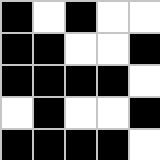[["black", "white", "black", "white", "white"], ["black", "black", "white", "white", "black"], ["black", "black", "black", "black", "white"], ["white", "black", "white", "white", "black"], ["black", "black", "black", "black", "white"]]